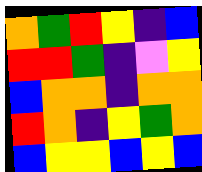[["orange", "green", "red", "yellow", "indigo", "blue"], ["red", "red", "green", "indigo", "violet", "yellow"], ["blue", "orange", "orange", "indigo", "orange", "orange"], ["red", "orange", "indigo", "yellow", "green", "orange"], ["blue", "yellow", "yellow", "blue", "yellow", "blue"]]